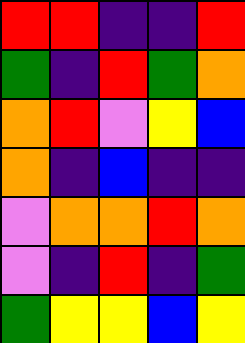[["red", "red", "indigo", "indigo", "red"], ["green", "indigo", "red", "green", "orange"], ["orange", "red", "violet", "yellow", "blue"], ["orange", "indigo", "blue", "indigo", "indigo"], ["violet", "orange", "orange", "red", "orange"], ["violet", "indigo", "red", "indigo", "green"], ["green", "yellow", "yellow", "blue", "yellow"]]